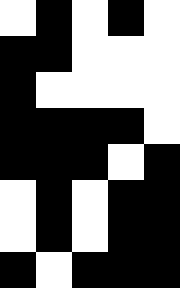[["white", "black", "white", "black", "white"], ["black", "black", "white", "white", "white"], ["black", "white", "white", "white", "white"], ["black", "black", "black", "black", "white"], ["black", "black", "black", "white", "black"], ["white", "black", "white", "black", "black"], ["white", "black", "white", "black", "black"], ["black", "white", "black", "black", "black"]]